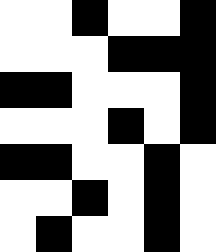[["white", "white", "black", "white", "white", "black"], ["white", "white", "white", "black", "black", "black"], ["black", "black", "white", "white", "white", "black"], ["white", "white", "white", "black", "white", "black"], ["black", "black", "white", "white", "black", "white"], ["white", "white", "black", "white", "black", "white"], ["white", "black", "white", "white", "black", "white"]]